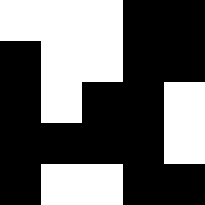[["white", "white", "white", "black", "black"], ["black", "white", "white", "black", "black"], ["black", "white", "black", "black", "white"], ["black", "black", "black", "black", "white"], ["black", "white", "white", "black", "black"]]